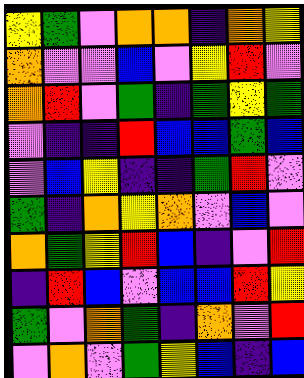[["yellow", "green", "violet", "orange", "orange", "indigo", "orange", "yellow"], ["orange", "violet", "violet", "blue", "violet", "yellow", "red", "violet"], ["orange", "red", "violet", "green", "indigo", "green", "yellow", "green"], ["violet", "indigo", "indigo", "red", "blue", "blue", "green", "blue"], ["violet", "blue", "yellow", "indigo", "indigo", "green", "red", "violet"], ["green", "indigo", "orange", "yellow", "orange", "violet", "blue", "violet"], ["orange", "green", "yellow", "red", "blue", "indigo", "violet", "red"], ["indigo", "red", "blue", "violet", "blue", "blue", "red", "yellow"], ["green", "violet", "orange", "green", "indigo", "orange", "violet", "red"], ["violet", "orange", "violet", "green", "yellow", "blue", "indigo", "blue"]]